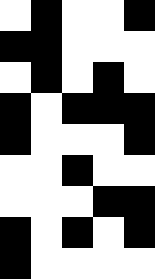[["white", "black", "white", "white", "black"], ["black", "black", "white", "white", "white"], ["white", "black", "white", "black", "white"], ["black", "white", "black", "black", "black"], ["black", "white", "white", "white", "black"], ["white", "white", "black", "white", "white"], ["white", "white", "white", "black", "black"], ["black", "white", "black", "white", "black"], ["black", "white", "white", "white", "white"]]